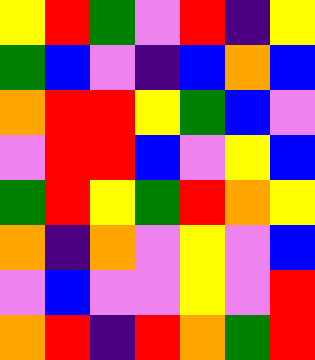[["yellow", "red", "green", "violet", "red", "indigo", "yellow"], ["green", "blue", "violet", "indigo", "blue", "orange", "blue"], ["orange", "red", "red", "yellow", "green", "blue", "violet"], ["violet", "red", "red", "blue", "violet", "yellow", "blue"], ["green", "red", "yellow", "green", "red", "orange", "yellow"], ["orange", "indigo", "orange", "violet", "yellow", "violet", "blue"], ["violet", "blue", "violet", "violet", "yellow", "violet", "red"], ["orange", "red", "indigo", "red", "orange", "green", "red"]]